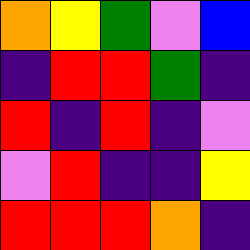[["orange", "yellow", "green", "violet", "blue"], ["indigo", "red", "red", "green", "indigo"], ["red", "indigo", "red", "indigo", "violet"], ["violet", "red", "indigo", "indigo", "yellow"], ["red", "red", "red", "orange", "indigo"]]